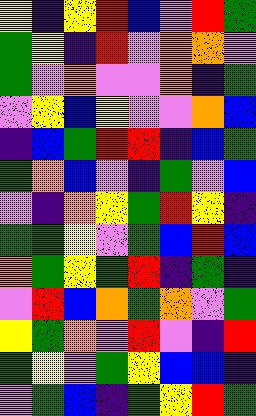[["yellow", "indigo", "yellow", "red", "blue", "violet", "red", "green"], ["green", "yellow", "indigo", "red", "violet", "orange", "orange", "violet"], ["green", "violet", "orange", "violet", "violet", "orange", "indigo", "green"], ["violet", "yellow", "blue", "yellow", "violet", "violet", "orange", "blue"], ["indigo", "blue", "green", "red", "red", "indigo", "blue", "green"], ["green", "orange", "blue", "violet", "indigo", "green", "violet", "blue"], ["violet", "indigo", "orange", "yellow", "green", "red", "yellow", "indigo"], ["green", "green", "yellow", "violet", "green", "blue", "red", "blue"], ["orange", "green", "yellow", "green", "red", "indigo", "green", "indigo"], ["violet", "red", "blue", "orange", "green", "orange", "violet", "green"], ["yellow", "green", "orange", "violet", "red", "violet", "indigo", "red"], ["green", "yellow", "violet", "green", "yellow", "blue", "blue", "indigo"], ["violet", "green", "blue", "indigo", "green", "yellow", "red", "green"]]